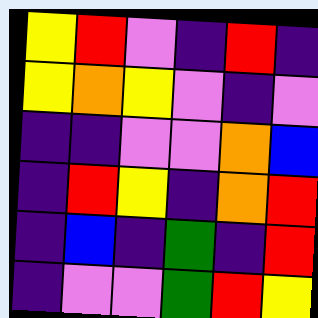[["yellow", "red", "violet", "indigo", "red", "indigo"], ["yellow", "orange", "yellow", "violet", "indigo", "violet"], ["indigo", "indigo", "violet", "violet", "orange", "blue"], ["indigo", "red", "yellow", "indigo", "orange", "red"], ["indigo", "blue", "indigo", "green", "indigo", "red"], ["indigo", "violet", "violet", "green", "red", "yellow"]]